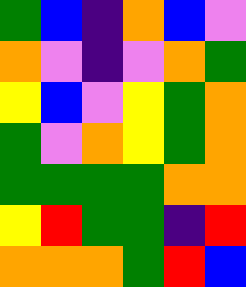[["green", "blue", "indigo", "orange", "blue", "violet"], ["orange", "violet", "indigo", "violet", "orange", "green"], ["yellow", "blue", "violet", "yellow", "green", "orange"], ["green", "violet", "orange", "yellow", "green", "orange"], ["green", "green", "green", "green", "orange", "orange"], ["yellow", "red", "green", "green", "indigo", "red"], ["orange", "orange", "orange", "green", "red", "blue"]]